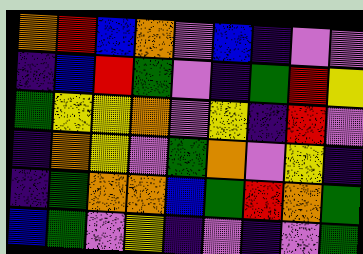[["orange", "red", "blue", "orange", "violet", "blue", "indigo", "violet", "violet"], ["indigo", "blue", "red", "green", "violet", "indigo", "green", "red", "yellow"], ["green", "yellow", "yellow", "orange", "violet", "yellow", "indigo", "red", "violet"], ["indigo", "orange", "yellow", "violet", "green", "orange", "violet", "yellow", "indigo"], ["indigo", "green", "orange", "orange", "blue", "green", "red", "orange", "green"], ["blue", "green", "violet", "yellow", "indigo", "violet", "indigo", "violet", "green"]]